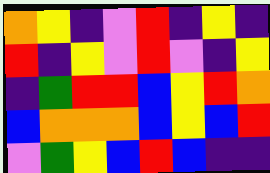[["orange", "yellow", "indigo", "violet", "red", "indigo", "yellow", "indigo"], ["red", "indigo", "yellow", "violet", "red", "violet", "indigo", "yellow"], ["indigo", "green", "red", "red", "blue", "yellow", "red", "orange"], ["blue", "orange", "orange", "orange", "blue", "yellow", "blue", "red"], ["violet", "green", "yellow", "blue", "red", "blue", "indigo", "indigo"]]